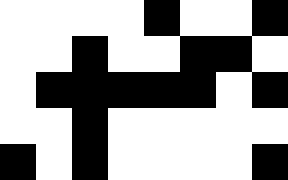[["white", "white", "white", "white", "black", "white", "white", "black"], ["white", "white", "black", "white", "white", "black", "black", "white"], ["white", "black", "black", "black", "black", "black", "white", "black"], ["white", "white", "black", "white", "white", "white", "white", "white"], ["black", "white", "black", "white", "white", "white", "white", "black"]]